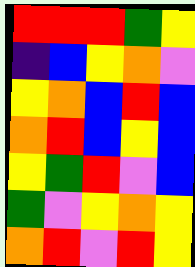[["red", "red", "red", "green", "yellow"], ["indigo", "blue", "yellow", "orange", "violet"], ["yellow", "orange", "blue", "red", "blue"], ["orange", "red", "blue", "yellow", "blue"], ["yellow", "green", "red", "violet", "blue"], ["green", "violet", "yellow", "orange", "yellow"], ["orange", "red", "violet", "red", "yellow"]]